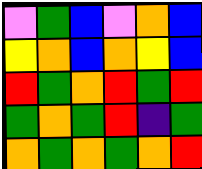[["violet", "green", "blue", "violet", "orange", "blue"], ["yellow", "orange", "blue", "orange", "yellow", "blue"], ["red", "green", "orange", "red", "green", "red"], ["green", "orange", "green", "red", "indigo", "green"], ["orange", "green", "orange", "green", "orange", "red"]]